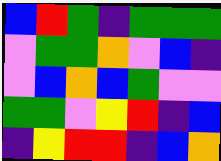[["blue", "red", "green", "indigo", "green", "green", "green"], ["violet", "green", "green", "orange", "violet", "blue", "indigo"], ["violet", "blue", "orange", "blue", "green", "violet", "violet"], ["green", "green", "violet", "yellow", "red", "indigo", "blue"], ["indigo", "yellow", "red", "red", "indigo", "blue", "orange"]]